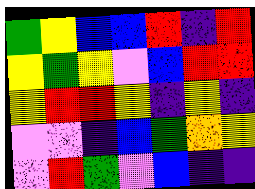[["green", "yellow", "blue", "blue", "red", "indigo", "red"], ["yellow", "green", "yellow", "violet", "blue", "red", "red"], ["yellow", "red", "red", "yellow", "indigo", "yellow", "indigo"], ["violet", "violet", "indigo", "blue", "green", "orange", "yellow"], ["violet", "red", "green", "violet", "blue", "indigo", "indigo"]]